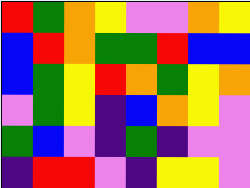[["red", "green", "orange", "yellow", "violet", "violet", "orange", "yellow"], ["blue", "red", "orange", "green", "green", "red", "blue", "blue"], ["blue", "green", "yellow", "red", "orange", "green", "yellow", "orange"], ["violet", "green", "yellow", "indigo", "blue", "orange", "yellow", "violet"], ["green", "blue", "violet", "indigo", "green", "indigo", "violet", "violet"], ["indigo", "red", "red", "violet", "indigo", "yellow", "yellow", "violet"]]